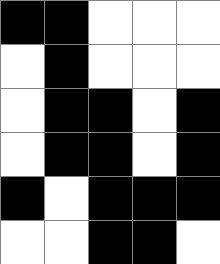[["black", "black", "white", "white", "white"], ["white", "black", "white", "white", "white"], ["white", "black", "black", "white", "black"], ["white", "black", "black", "white", "black"], ["black", "white", "black", "black", "black"], ["white", "white", "black", "black", "white"]]